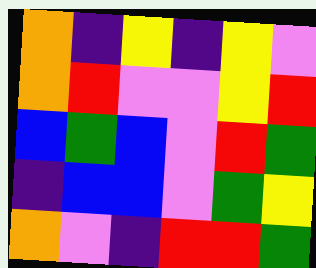[["orange", "indigo", "yellow", "indigo", "yellow", "violet"], ["orange", "red", "violet", "violet", "yellow", "red"], ["blue", "green", "blue", "violet", "red", "green"], ["indigo", "blue", "blue", "violet", "green", "yellow"], ["orange", "violet", "indigo", "red", "red", "green"]]